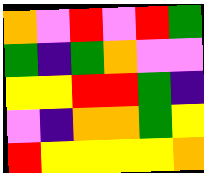[["orange", "violet", "red", "violet", "red", "green"], ["green", "indigo", "green", "orange", "violet", "violet"], ["yellow", "yellow", "red", "red", "green", "indigo"], ["violet", "indigo", "orange", "orange", "green", "yellow"], ["red", "yellow", "yellow", "yellow", "yellow", "orange"]]